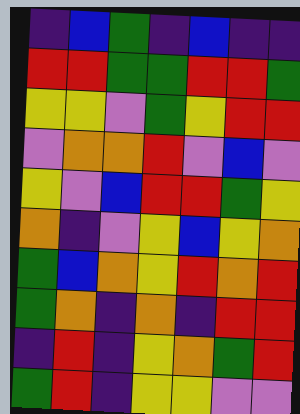[["indigo", "blue", "green", "indigo", "blue", "indigo", "indigo"], ["red", "red", "green", "green", "red", "red", "green"], ["yellow", "yellow", "violet", "green", "yellow", "red", "red"], ["violet", "orange", "orange", "red", "violet", "blue", "violet"], ["yellow", "violet", "blue", "red", "red", "green", "yellow"], ["orange", "indigo", "violet", "yellow", "blue", "yellow", "orange"], ["green", "blue", "orange", "yellow", "red", "orange", "red"], ["green", "orange", "indigo", "orange", "indigo", "red", "red"], ["indigo", "red", "indigo", "yellow", "orange", "green", "red"], ["green", "red", "indigo", "yellow", "yellow", "violet", "violet"]]